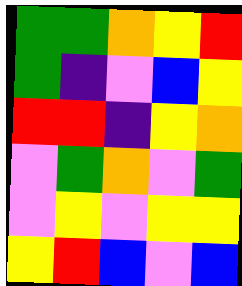[["green", "green", "orange", "yellow", "red"], ["green", "indigo", "violet", "blue", "yellow"], ["red", "red", "indigo", "yellow", "orange"], ["violet", "green", "orange", "violet", "green"], ["violet", "yellow", "violet", "yellow", "yellow"], ["yellow", "red", "blue", "violet", "blue"]]